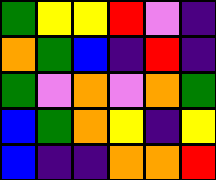[["green", "yellow", "yellow", "red", "violet", "indigo"], ["orange", "green", "blue", "indigo", "red", "indigo"], ["green", "violet", "orange", "violet", "orange", "green"], ["blue", "green", "orange", "yellow", "indigo", "yellow"], ["blue", "indigo", "indigo", "orange", "orange", "red"]]